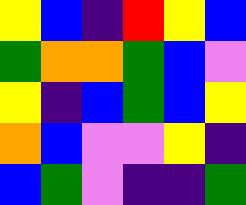[["yellow", "blue", "indigo", "red", "yellow", "blue"], ["green", "orange", "orange", "green", "blue", "violet"], ["yellow", "indigo", "blue", "green", "blue", "yellow"], ["orange", "blue", "violet", "violet", "yellow", "indigo"], ["blue", "green", "violet", "indigo", "indigo", "green"]]